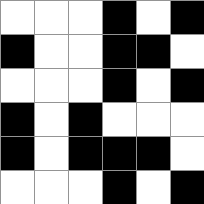[["white", "white", "white", "black", "white", "black"], ["black", "white", "white", "black", "black", "white"], ["white", "white", "white", "black", "white", "black"], ["black", "white", "black", "white", "white", "white"], ["black", "white", "black", "black", "black", "white"], ["white", "white", "white", "black", "white", "black"]]